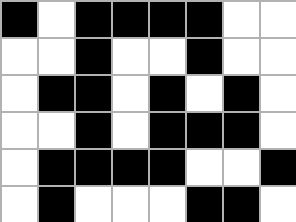[["black", "white", "black", "black", "black", "black", "white", "white"], ["white", "white", "black", "white", "white", "black", "white", "white"], ["white", "black", "black", "white", "black", "white", "black", "white"], ["white", "white", "black", "white", "black", "black", "black", "white"], ["white", "black", "black", "black", "black", "white", "white", "black"], ["white", "black", "white", "white", "white", "black", "black", "white"]]